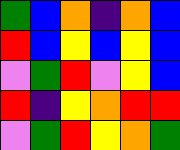[["green", "blue", "orange", "indigo", "orange", "blue"], ["red", "blue", "yellow", "blue", "yellow", "blue"], ["violet", "green", "red", "violet", "yellow", "blue"], ["red", "indigo", "yellow", "orange", "red", "red"], ["violet", "green", "red", "yellow", "orange", "green"]]